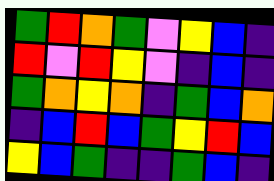[["green", "red", "orange", "green", "violet", "yellow", "blue", "indigo"], ["red", "violet", "red", "yellow", "violet", "indigo", "blue", "indigo"], ["green", "orange", "yellow", "orange", "indigo", "green", "blue", "orange"], ["indigo", "blue", "red", "blue", "green", "yellow", "red", "blue"], ["yellow", "blue", "green", "indigo", "indigo", "green", "blue", "indigo"]]